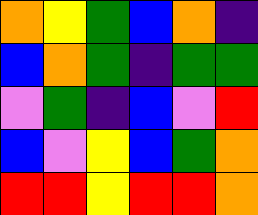[["orange", "yellow", "green", "blue", "orange", "indigo"], ["blue", "orange", "green", "indigo", "green", "green"], ["violet", "green", "indigo", "blue", "violet", "red"], ["blue", "violet", "yellow", "blue", "green", "orange"], ["red", "red", "yellow", "red", "red", "orange"]]